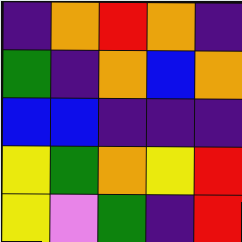[["indigo", "orange", "red", "orange", "indigo"], ["green", "indigo", "orange", "blue", "orange"], ["blue", "blue", "indigo", "indigo", "indigo"], ["yellow", "green", "orange", "yellow", "red"], ["yellow", "violet", "green", "indigo", "red"]]